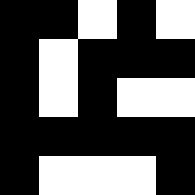[["black", "black", "white", "black", "white"], ["black", "white", "black", "black", "black"], ["black", "white", "black", "white", "white"], ["black", "black", "black", "black", "black"], ["black", "white", "white", "white", "black"]]